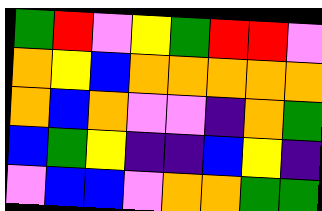[["green", "red", "violet", "yellow", "green", "red", "red", "violet"], ["orange", "yellow", "blue", "orange", "orange", "orange", "orange", "orange"], ["orange", "blue", "orange", "violet", "violet", "indigo", "orange", "green"], ["blue", "green", "yellow", "indigo", "indigo", "blue", "yellow", "indigo"], ["violet", "blue", "blue", "violet", "orange", "orange", "green", "green"]]